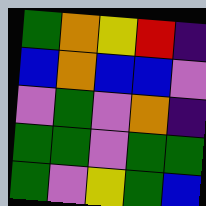[["green", "orange", "yellow", "red", "indigo"], ["blue", "orange", "blue", "blue", "violet"], ["violet", "green", "violet", "orange", "indigo"], ["green", "green", "violet", "green", "green"], ["green", "violet", "yellow", "green", "blue"]]